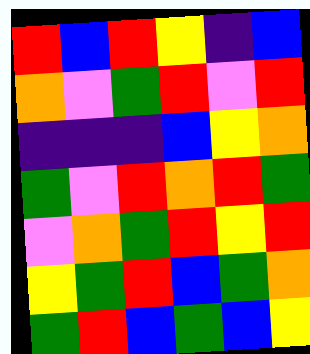[["red", "blue", "red", "yellow", "indigo", "blue"], ["orange", "violet", "green", "red", "violet", "red"], ["indigo", "indigo", "indigo", "blue", "yellow", "orange"], ["green", "violet", "red", "orange", "red", "green"], ["violet", "orange", "green", "red", "yellow", "red"], ["yellow", "green", "red", "blue", "green", "orange"], ["green", "red", "blue", "green", "blue", "yellow"]]